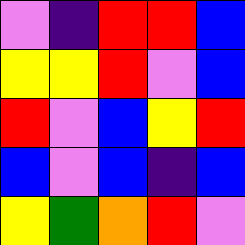[["violet", "indigo", "red", "red", "blue"], ["yellow", "yellow", "red", "violet", "blue"], ["red", "violet", "blue", "yellow", "red"], ["blue", "violet", "blue", "indigo", "blue"], ["yellow", "green", "orange", "red", "violet"]]